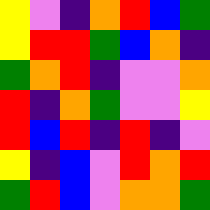[["yellow", "violet", "indigo", "orange", "red", "blue", "green"], ["yellow", "red", "red", "green", "blue", "orange", "indigo"], ["green", "orange", "red", "indigo", "violet", "violet", "orange"], ["red", "indigo", "orange", "green", "violet", "violet", "yellow"], ["red", "blue", "red", "indigo", "red", "indigo", "violet"], ["yellow", "indigo", "blue", "violet", "red", "orange", "red"], ["green", "red", "blue", "violet", "orange", "orange", "green"]]